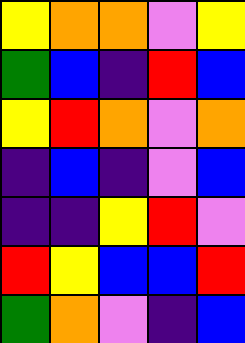[["yellow", "orange", "orange", "violet", "yellow"], ["green", "blue", "indigo", "red", "blue"], ["yellow", "red", "orange", "violet", "orange"], ["indigo", "blue", "indigo", "violet", "blue"], ["indigo", "indigo", "yellow", "red", "violet"], ["red", "yellow", "blue", "blue", "red"], ["green", "orange", "violet", "indigo", "blue"]]